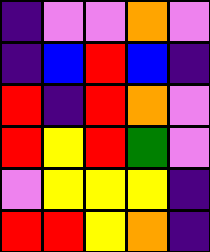[["indigo", "violet", "violet", "orange", "violet"], ["indigo", "blue", "red", "blue", "indigo"], ["red", "indigo", "red", "orange", "violet"], ["red", "yellow", "red", "green", "violet"], ["violet", "yellow", "yellow", "yellow", "indigo"], ["red", "red", "yellow", "orange", "indigo"]]